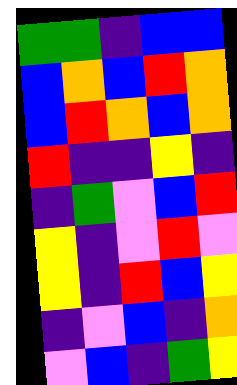[["green", "green", "indigo", "blue", "blue"], ["blue", "orange", "blue", "red", "orange"], ["blue", "red", "orange", "blue", "orange"], ["red", "indigo", "indigo", "yellow", "indigo"], ["indigo", "green", "violet", "blue", "red"], ["yellow", "indigo", "violet", "red", "violet"], ["yellow", "indigo", "red", "blue", "yellow"], ["indigo", "violet", "blue", "indigo", "orange"], ["violet", "blue", "indigo", "green", "yellow"]]